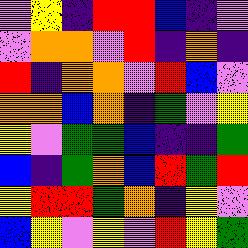[["violet", "yellow", "indigo", "red", "red", "blue", "indigo", "violet"], ["violet", "orange", "orange", "violet", "red", "indigo", "orange", "indigo"], ["red", "indigo", "orange", "orange", "violet", "red", "blue", "violet"], ["orange", "orange", "blue", "orange", "indigo", "green", "violet", "yellow"], ["yellow", "violet", "green", "green", "blue", "indigo", "indigo", "green"], ["blue", "indigo", "green", "orange", "blue", "red", "green", "red"], ["yellow", "red", "red", "green", "orange", "indigo", "yellow", "violet"], ["blue", "yellow", "violet", "yellow", "violet", "red", "yellow", "green"]]